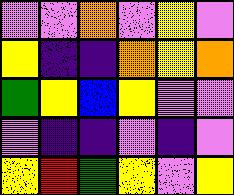[["violet", "violet", "orange", "violet", "yellow", "violet"], ["yellow", "indigo", "indigo", "orange", "yellow", "orange"], ["green", "yellow", "blue", "yellow", "violet", "violet"], ["violet", "indigo", "indigo", "violet", "indigo", "violet"], ["yellow", "red", "green", "yellow", "violet", "yellow"]]